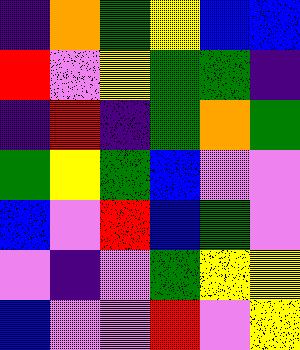[["indigo", "orange", "green", "yellow", "blue", "blue"], ["red", "violet", "yellow", "green", "green", "indigo"], ["indigo", "red", "indigo", "green", "orange", "green"], ["green", "yellow", "green", "blue", "violet", "violet"], ["blue", "violet", "red", "blue", "green", "violet"], ["violet", "indigo", "violet", "green", "yellow", "yellow"], ["blue", "violet", "violet", "red", "violet", "yellow"]]